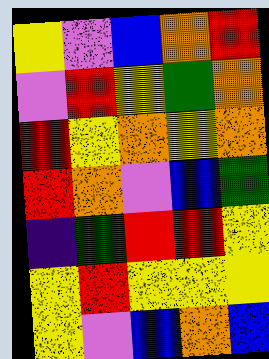[["yellow", "violet", "blue", "orange", "red"], ["violet", "red", "yellow", "green", "orange"], ["red", "yellow", "orange", "yellow", "orange"], ["red", "orange", "violet", "blue", "green"], ["indigo", "green", "red", "red", "yellow"], ["yellow", "red", "yellow", "yellow", "yellow"], ["yellow", "violet", "blue", "orange", "blue"]]